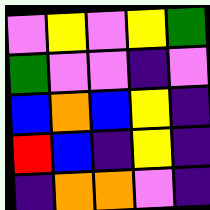[["violet", "yellow", "violet", "yellow", "green"], ["green", "violet", "violet", "indigo", "violet"], ["blue", "orange", "blue", "yellow", "indigo"], ["red", "blue", "indigo", "yellow", "indigo"], ["indigo", "orange", "orange", "violet", "indigo"]]